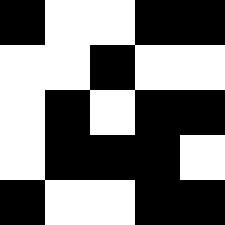[["black", "white", "white", "black", "black"], ["white", "white", "black", "white", "white"], ["white", "black", "white", "black", "black"], ["white", "black", "black", "black", "white"], ["black", "white", "white", "black", "black"]]